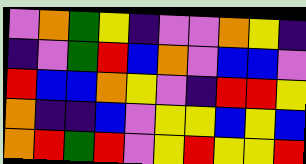[["violet", "orange", "green", "yellow", "indigo", "violet", "violet", "orange", "yellow", "indigo"], ["indigo", "violet", "green", "red", "blue", "orange", "violet", "blue", "blue", "violet"], ["red", "blue", "blue", "orange", "yellow", "violet", "indigo", "red", "red", "yellow"], ["orange", "indigo", "indigo", "blue", "violet", "yellow", "yellow", "blue", "yellow", "blue"], ["orange", "red", "green", "red", "violet", "yellow", "red", "yellow", "yellow", "red"]]